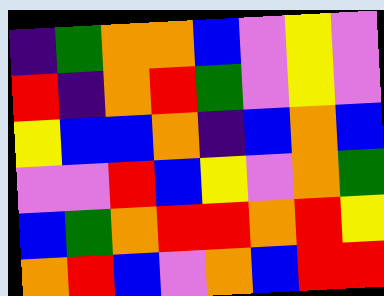[["indigo", "green", "orange", "orange", "blue", "violet", "yellow", "violet"], ["red", "indigo", "orange", "red", "green", "violet", "yellow", "violet"], ["yellow", "blue", "blue", "orange", "indigo", "blue", "orange", "blue"], ["violet", "violet", "red", "blue", "yellow", "violet", "orange", "green"], ["blue", "green", "orange", "red", "red", "orange", "red", "yellow"], ["orange", "red", "blue", "violet", "orange", "blue", "red", "red"]]